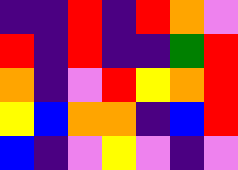[["indigo", "indigo", "red", "indigo", "red", "orange", "violet"], ["red", "indigo", "red", "indigo", "indigo", "green", "red"], ["orange", "indigo", "violet", "red", "yellow", "orange", "red"], ["yellow", "blue", "orange", "orange", "indigo", "blue", "red"], ["blue", "indigo", "violet", "yellow", "violet", "indigo", "violet"]]